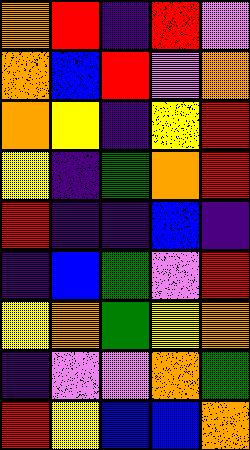[["orange", "red", "indigo", "red", "violet"], ["orange", "blue", "red", "violet", "orange"], ["orange", "yellow", "indigo", "yellow", "red"], ["yellow", "indigo", "green", "orange", "red"], ["red", "indigo", "indigo", "blue", "indigo"], ["indigo", "blue", "green", "violet", "red"], ["yellow", "orange", "green", "yellow", "orange"], ["indigo", "violet", "violet", "orange", "green"], ["red", "yellow", "blue", "blue", "orange"]]